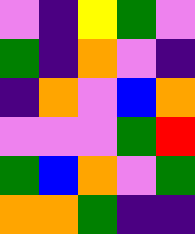[["violet", "indigo", "yellow", "green", "violet"], ["green", "indigo", "orange", "violet", "indigo"], ["indigo", "orange", "violet", "blue", "orange"], ["violet", "violet", "violet", "green", "red"], ["green", "blue", "orange", "violet", "green"], ["orange", "orange", "green", "indigo", "indigo"]]